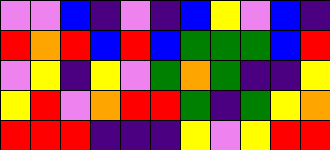[["violet", "violet", "blue", "indigo", "violet", "indigo", "blue", "yellow", "violet", "blue", "indigo"], ["red", "orange", "red", "blue", "red", "blue", "green", "green", "green", "blue", "red"], ["violet", "yellow", "indigo", "yellow", "violet", "green", "orange", "green", "indigo", "indigo", "yellow"], ["yellow", "red", "violet", "orange", "red", "red", "green", "indigo", "green", "yellow", "orange"], ["red", "red", "red", "indigo", "indigo", "indigo", "yellow", "violet", "yellow", "red", "red"]]